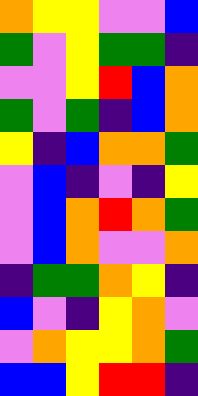[["orange", "yellow", "yellow", "violet", "violet", "blue"], ["green", "violet", "yellow", "green", "green", "indigo"], ["violet", "violet", "yellow", "red", "blue", "orange"], ["green", "violet", "green", "indigo", "blue", "orange"], ["yellow", "indigo", "blue", "orange", "orange", "green"], ["violet", "blue", "indigo", "violet", "indigo", "yellow"], ["violet", "blue", "orange", "red", "orange", "green"], ["violet", "blue", "orange", "violet", "violet", "orange"], ["indigo", "green", "green", "orange", "yellow", "indigo"], ["blue", "violet", "indigo", "yellow", "orange", "violet"], ["violet", "orange", "yellow", "yellow", "orange", "green"], ["blue", "blue", "yellow", "red", "red", "indigo"]]